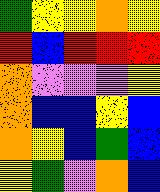[["green", "yellow", "yellow", "orange", "yellow"], ["red", "blue", "red", "red", "red"], ["orange", "violet", "violet", "violet", "yellow"], ["orange", "blue", "blue", "yellow", "blue"], ["orange", "yellow", "blue", "green", "blue"], ["yellow", "green", "violet", "orange", "blue"]]